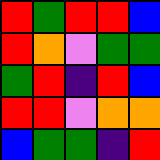[["red", "green", "red", "red", "blue"], ["red", "orange", "violet", "green", "green"], ["green", "red", "indigo", "red", "blue"], ["red", "red", "violet", "orange", "orange"], ["blue", "green", "green", "indigo", "red"]]